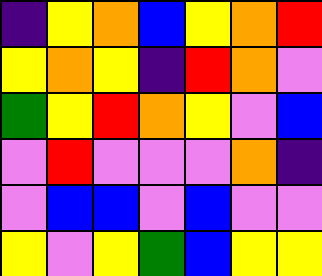[["indigo", "yellow", "orange", "blue", "yellow", "orange", "red"], ["yellow", "orange", "yellow", "indigo", "red", "orange", "violet"], ["green", "yellow", "red", "orange", "yellow", "violet", "blue"], ["violet", "red", "violet", "violet", "violet", "orange", "indigo"], ["violet", "blue", "blue", "violet", "blue", "violet", "violet"], ["yellow", "violet", "yellow", "green", "blue", "yellow", "yellow"]]